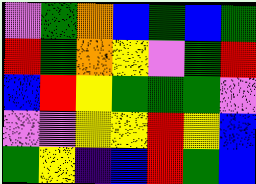[["violet", "green", "orange", "blue", "green", "blue", "green"], ["red", "green", "orange", "yellow", "violet", "green", "red"], ["blue", "red", "yellow", "green", "green", "green", "violet"], ["violet", "violet", "yellow", "yellow", "red", "yellow", "blue"], ["green", "yellow", "indigo", "blue", "red", "green", "blue"]]